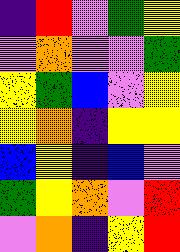[["indigo", "red", "violet", "green", "yellow"], ["violet", "orange", "violet", "violet", "green"], ["yellow", "green", "blue", "violet", "yellow"], ["yellow", "orange", "indigo", "yellow", "yellow"], ["blue", "yellow", "indigo", "blue", "violet"], ["green", "yellow", "orange", "violet", "red"], ["violet", "orange", "indigo", "yellow", "red"]]